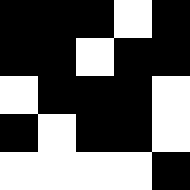[["black", "black", "black", "white", "black"], ["black", "black", "white", "black", "black"], ["white", "black", "black", "black", "white"], ["black", "white", "black", "black", "white"], ["white", "white", "white", "white", "black"]]